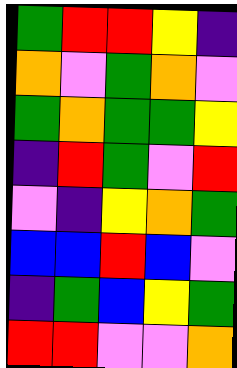[["green", "red", "red", "yellow", "indigo"], ["orange", "violet", "green", "orange", "violet"], ["green", "orange", "green", "green", "yellow"], ["indigo", "red", "green", "violet", "red"], ["violet", "indigo", "yellow", "orange", "green"], ["blue", "blue", "red", "blue", "violet"], ["indigo", "green", "blue", "yellow", "green"], ["red", "red", "violet", "violet", "orange"]]